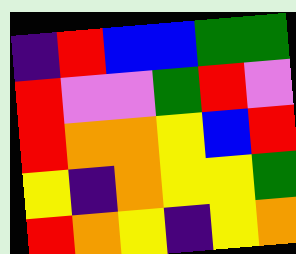[["indigo", "red", "blue", "blue", "green", "green"], ["red", "violet", "violet", "green", "red", "violet"], ["red", "orange", "orange", "yellow", "blue", "red"], ["yellow", "indigo", "orange", "yellow", "yellow", "green"], ["red", "orange", "yellow", "indigo", "yellow", "orange"]]